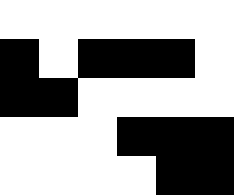[["white", "white", "white", "white", "white", "white"], ["black", "white", "black", "black", "black", "white"], ["black", "black", "white", "white", "white", "white"], ["white", "white", "white", "black", "black", "black"], ["white", "white", "white", "white", "black", "black"]]